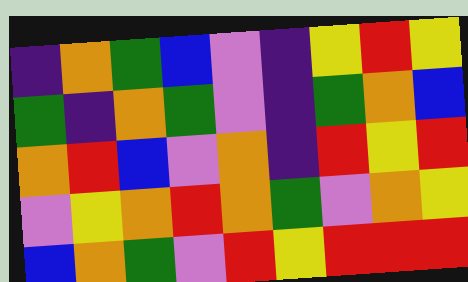[["indigo", "orange", "green", "blue", "violet", "indigo", "yellow", "red", "yellow"], ["green", "indigo", "orange", "green", "violet", "indigo", "green", "orange", "blue"], ["orange", "red", "blue", "violet", "orange", "indigo", "red", "yellow", "red"], ["violet", "yellow", "orange", "red", "orange", "green", "violet", "orange", "yellow"], ["blue", "orange", "green", "violet", "red", "yellow", "red", "red", "red"]]